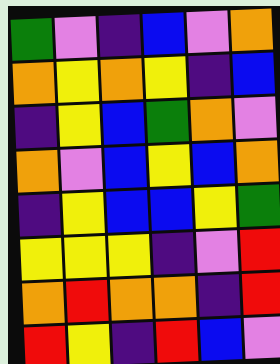[["green", "violet", "indigo", "blue", "violet", "orange"], ["orange", "yellow", "orange", "yellow", "indigo", "blue"], ["indigo", "yellow", "blue", "green", "orange", "violet"], ["orange", "violet", "blue", "yellow", "blue", "orange"], ["indigo", "yellow", "blue", "blue", "yellow", "green"], ["yellow", "yellow", "yellow", "indigo", "violet", "red"], ["orange", "red", "orange", "orange", "indigo", "red"], ["red", "yellow", "indigo", "red", "blue", "violet"]]